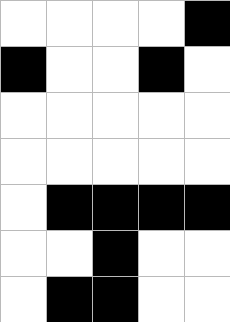[["white", "white", "white", "white", "black"], ["black", "white", "white", "black", "white"], ["white", "white", "white", "white", "white"], ["white", "white", "white", "white", "white"], ["white", "black", "black", "black", "black"], ["white", "white", "black", "white", "white"], ["white", "black", "black", "white", "white"]]